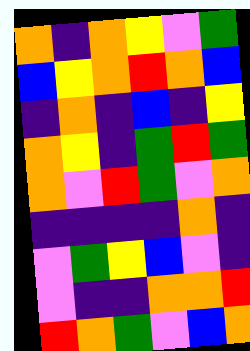[["orange", "indigo", "orange", "yellow", "violet", "green"], ["blue", "yellow", "orange", "red", "orange", "blue"], ["indigo", "orange", "indigo", "blue", "indigo", "yellow"], ["orange", "yellow", "indigo", "green", "red", "green"], ["orange", "violet", "red", "green", "violet", "orange"], ["indigo", "indigo", "indigo", "indigo", "orange", "indigo"], ["violet", "green", "yellow", "blue", "violet", "indigo"], ["violet", "indigo", "indigo", "orange", "orange", "red"], ["red", "orange", "green", "violet", "blue", "orange"]]